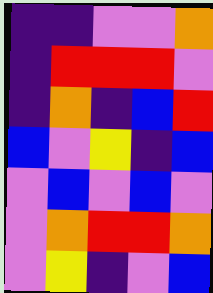[["indigo", "indigo", "violet", "violet", "orange"], ["indigo", "red", "red", "red", "violet"], ["indigo", "orange", "indigo", "blue", "red"], ["blue", "violet", "yellow", "indigo", "blue"], ["violet", "blue", "violet", "blue", "violet"], ["violet", "orange", "red", "red", "orange"], ["violet", "yellow", "indigo", "violet", "blue"]]